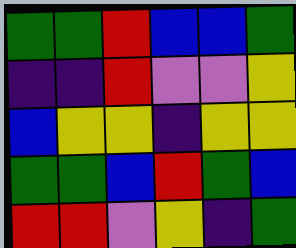[["green", "green", "red", "blue", "blue", "green"], ["indigo", "indigo", "red", "violet", "violet", "yellow"], ["blue", "yellow", "yellow", "indigo", "yellow", "yellow"], ["green", "green", "blue", "red", "green", "blue"], ["red", "red", "violet", "yellow", "indigo", "green"]]